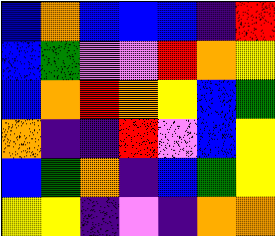[["blue", "orange", "blue", "blue", "blue", "indigo", "red"], ["blue", "green", "violet", "violet", "red", "orange", "yellow"], ["blue", "orange", "red", "orange", "yellow", "blue", "green"], ["orange", "indigo", "indigo", "red", "violet", "blue", "yellow"], ["blue", "green", "orange", "indigo", "blue", "green", "yellow"], ["yellow", "yellow", "indigo", "violet", "indigo", "orange", "orange"]]